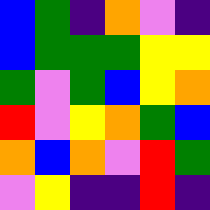[["blue", "green", "indigo", "orange", "violet", "indigo"], ["blue", "green", "green", "green", "yellow", "yellow"], ["green", "violet", "green", "blue", "yellow", "orange"], ["red", "violet", "yellow", "orange", "green", "blue"], ["orange", "blue", "orange", "violet", "red", "green"], ["violet", "yellow", "indigo", "indigo", "red", "indigo"]]